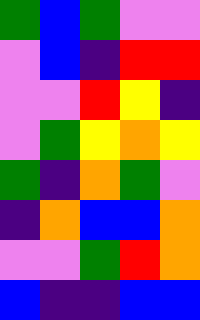[["green", "blue", "green", "violet", "violet"], ["violet", "blue", "indigo", "red", "red"], ["violet", "violet", "red", "yellow", "indigo"], ["violet", "green", "yellow", "orange", "yellow"], ["green", "indigo", "orange", "green", "violet"], ["indigo", "orange", "blue", "blue", "orange"], ["violet", "violet", "green", "red", "orange"], ["blue", "indigo", "indigo", "blue", "blue"]]